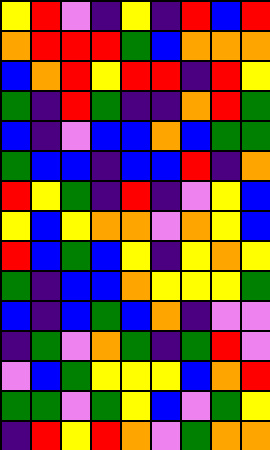[["yellow", "red", "violet", "indigo", "yellow", "indigo", "red", "blue", "red"], ["orange", "red", "red", "red", "green", "blue", "orange", "orange", "orange"], ["blue", "orange", "red", "yellow", "red", "red", "indigo", "red", "yellow"], ["green", "indigo", "red", "green", "indigo", "indigo", "orange", "red", "green"], ["blue", "indigo", "violet", "blue", "blue", "orange", "blue", "green", "green"], ["green", "blue", "blue", "indigo", "blue", "blue", "red", "indigo", "orange"], ["red", "yellow", "green", "indigo", "red", "indigo", "violet", "yellow", "blue"], ["yellow", "blue", "yellow", "orange", "orange", "violet", "orange", "yellow", "blue"], ["red", "blue", "green", "blue", "yellow", "indigo", "yellow", "orange", "yellow"], ["green", "indigo", "blue", "blue", "orange", "yellow", "yellow", "yellow", "green"], ["blue", "indigo", "blue", "green", "blue", "orange", "indigo", "violet", "violet"], ["indigo", "green", "violet", "orange", "green", "indigo", "green", "red", "violet"], ["violet", "blue", "green", "yellow", "yellow", "yellow", "blue", "orange", "red"], ["green", "green", "violet", "green", "yellow", "blue", "violet", "green", "yellow"], ["indigo", "red", "yellow", "red", "orange", "violet", "green", "orange", "orange"]]